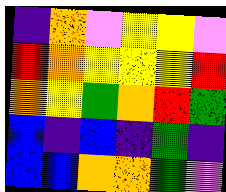[["indigo", "orange", "violet", "yellow", "yellow", "violet"], ["red", "orange", "yellow", "yellow", "yellow", "red"], ["orange", "yellow", "green", "orange", "red", "green"], ["blue", "indigo", "blue", "indigo", "green", "indigo"], ["blue", "blue", "orange", "orange", "green", "violet"]]